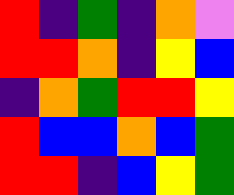[["red", "indigo", "green", "indigo", "orange", "violet"], ["red", "red", "orange", "indigo", "yellow", "blue"], ["indigo", "orange", "green", "red", "red", "yellow"], ["red", "blue", "blue", "orange", "blue", "green"], ["red", "red", "indigo", "blue", "yellow", "green"]]